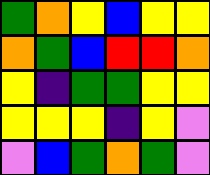[["green", "orange", "yellow", "blue", "yellow", "yellow"], ["orange", "green", "blue", "red", "red", "orange"], ["yellow", "indigo", "green", "green", "yellow", "yellow"], ["yellow", "yellow", "yellow", "indigo", "yellow", "violet"], ["violet", "blue", "green", "orange", "green", "violet"]]